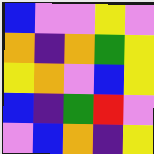[["blue", "violet", "violet", "yellow", "violet"], ["orange", "indigo", "orange", "green", "yellow"], ["yellow", "orange", "violet", "blue", "yellow"], ["blue", "indigo", "green", "red", "violet"], ["violet", "blue", "orange", "indigo", "yellow"]]